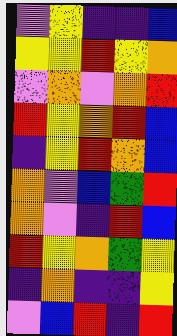[["violet", "yellow", "indigo", "indigo", "blue"], ["yellow", "yellow", "red", "yellow", "orange"], ["violet", "orange", "violet", "orange", "red"], ["red", "yellow", "orange", "red", "blue"], ["indigo", "yellow", "red", "orange", "blue"], ["orange", "violet", "blue", "green", "red"], ["orange", "violet", "indigo", "red", "blue"], ["red", "yellow", "orange", "green", "yellow"], ["indigo", "orange", "indigo", "indigo", "yellow"], ["violet", "blue", "red", "indigo", "red"]]